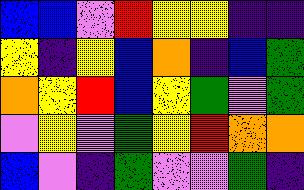[["blue", "blue", "violet", "red", "yellow", "yellow", "indigo", "indigo"], ["yellow", "indigo", "yellow", "blue", "orange", "indigo", "blue", "green"], ["orange", "yellow", "red", "blue", "yellow", "green", "violet", "green"], ["violet", "yellow", "violet", "green", "yellow", "red", "orange", "orange"], ["blue", "violet", "indigo", "green", "violet", "violet", "green", "indigo"]]